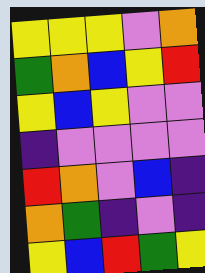[["yellow", "yellow", "yellow", "violet", "orange"], ["green", "orange", "blue", "yellow", "red"], ["yellow", "blue", "yellow", "violet", "violet"], ["indigo", "violet", "violet", "violet", "violet"], ["red", "orange", "violet", "blue", "indigo"], ["orange", "green", "indigo", "violet", "indigo"], ["yellow", "blue", "red", "green", "yellow"]]